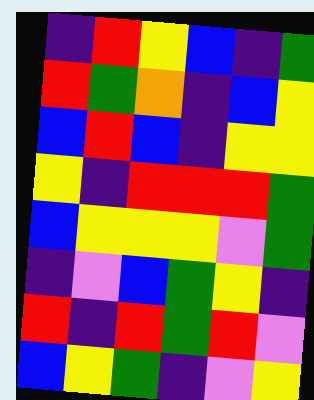[["indigo", "red", "yellow", "blue", "indigo", "green"], ["red", "green", "orange", "indigo", "blue", "yellow"], ["blue", "red", "blue", "indigo", "yellow", "yellow"], ["yellow", "indigo", "red", "red", "red", "green"], ["blue", "yellow", "yellow", "yellow", "violet", "green"], ["indigo", "violet", "blue", "green", "yellow", "indigo"], ["red", "indigo", "red", "green", "red", "violet"], ["blue", "yellow", "green", "indigo", "violet", "yellow"]]